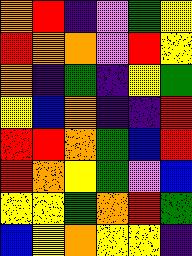[["orange", "red", "indigo", "violet", "green", "yellow"], ["red", "orange", "orange", "violet", "red", "yellow"], ["orange", "indigo", "green", "indigo", "yellow", "green"], ["yellow", "blue", "orange", "indigo", "indigo", "red"], ["red", "red", "orange", "green", "blue", "red"], ["red", "orange", "yellow", "green", "violet", "blue"], ["yellow", "yellow", "green", "orange", "red", "green"], ["blue", "yellow", "orange", "yellow", "yellow", "indigo"]]